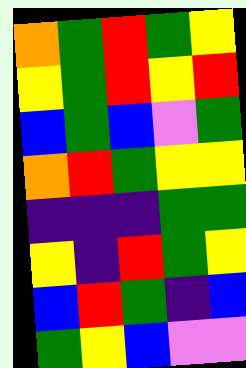[["orange", "green", "red", "green", "yellow"], ["yellow", "green", "red", "yellow", "red"], ["blue", "green", "blue", "violet", "green"], ["orange", "red", "green", "yellow", "yellow"], ["indigo", "indigo", "indigo", "green", "green"], ["yellow", "indigo", "red", "green", "yellow"], ["blue", "red", "green", "indigo", "blue"], ["green", "yellow", "blue", "violet", "violet"]]